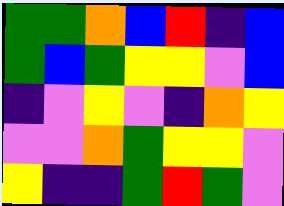[["green", "green", "orange", "blue", "red", "indigo", "blue"], ["green", "blue", "green", "yellow", "yellow", "violet", "blue"], ["indigo", "violet", "yellow", "violet", "indigo", "orange", "yellow"], ["violet", "violet", "orange", "green", "yellow", "yellow", "violet"], ["yellow", "indigo", "indigo", "green", "red", "green", "violet"]]